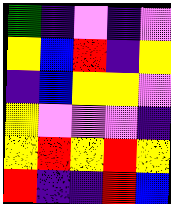[["green", "indigo", "violet", "indigo", "violet"], ["yellow", "blue", "red", "indigo", "yellow"], ["indigo", "blue", "yellow", "yellow", "violet"], ["yellow", "violet", "violet", "violet", "indigo"], ["yellow", "red", "yellow", "red", "yellow"], ["red", "indigo", "indigo", "red", "blue"]]